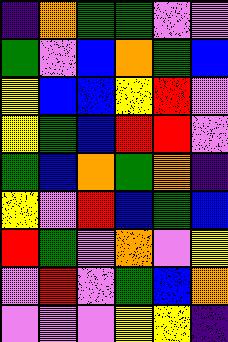[["indigo", "orange", "green", "green", "violet", "violet"], ["green", "violet", "blue", "orange", "green", "blue"], ["yellow", "blue", "blue", "yellow", "red", "violet"], ["yellow", "green", "blue", "red", "red", "violet"], ["green", "blue", "orange", "green", "orange", "indigo"], ["yellow", "violet", "red", "blue", "green", "blue"], ["red", "green", "violet", "orange", "violet", "yellow"], ["violet", "red", "violet", "green", "blue", "orange"], ["violet", "violet", "violet", "yellow", "yellow", "indigo"]]